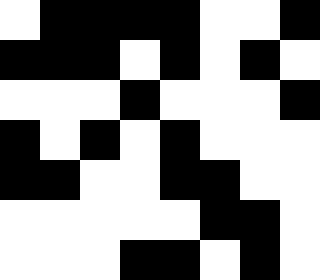[["white", "black", "black", "black", "black", "white", "white", "black"], ["black", "black", "black", "white", "black", "white", "black", "white"], ["white", "white", "white", "black", "white", "white", "white", "black"], ["black", "white", "black", "white", "black", "white", "white", "white"], ["black", "black", "white", "white", "black", "black", "white", "white"], ["white", "white", "white", "white", "white", "black", "black", "white"], ["white", "white", "white", "black", "black", "white", "black", "white"]]